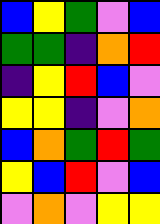[["blue", "yellow", "green", "violet", "blue"], ["green", "green", "indigo", "orange", "red"], ["indigo", "yellow", "red", "blue", "violet"], ["yellow", "yellow", "indigo", "violet", "orange"], ["blue", "orange", "green", "red", "green"], ["yellow", "blue", "red", "violet", "blue"], ["violet", "orange", "violet", "yellow", "yellow"]]